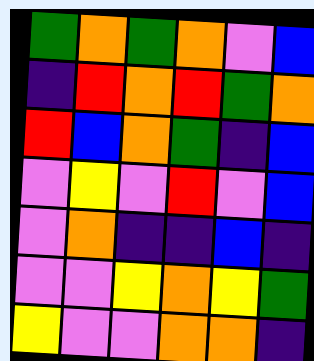[["green", "orange", "green", "orange", "violet", "blue"], ["indigo", "red", "orange", "red", "green", "orange"], ["red", "blue", "orange", "green", "indigo", "blue"], ["violet", "yellow", "violet", "red", "violet", "blue"], ["violet", "orange", "indigo", "indigo", "blue", "indigo"], ["violet", "violet", "yellow", "orange", "yellow", "green"], ["yellow", "violet", "violet", "orange", "orange", "indigo"]]